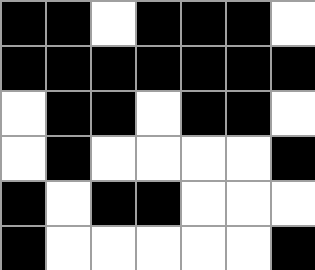[["black", "black", "white", "black", "black", "black", "white"], ["black", "black", "black", "black", "black", "black", "black"], ["white", "black", "black", "white", "black", "black", "white"], ["white", "black", "white", "white", "white", "white", "black"], ["black", "white", "black", "black", "white", "white", "white"], ["black", "white", "white", "white", "white", "white", "black"]]